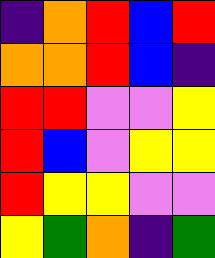[["indigo", "orange", "red", "blue", "red"], ["orange", "orange", "red", "blue", "indigo"], ["red", "red", "violet", "violet", "yellow"], ["red", "blue", "violet", "yellow", "yellow"], ["red", "yellow", "yellow", "violet", "violet"], ["yellow", "green", "orange", "indigo", "green"]]